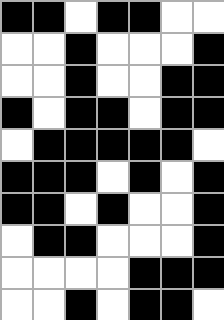[["black", "black", "white", "black", "black", "white", "white"], ["white", "white", "black", "white", "white", "white", "black"], ["white", "white", "black", "white", "white", "black", "black"], ["black", "white", "black", "black", "white", "black", "black"], ["white", "black", "black", "black", "black", "black", "white"], ["black", "black", "black", "white", "black", "white", "black"], ["black", "black", "white", "black", "white", "white", "black"], ["white", "black", "black", "white", "white", "white", "black"], ["white", "white", "white", "white", "black", "black", "black"], ["white", "white", "black", "white", "black", "black", "white"]]